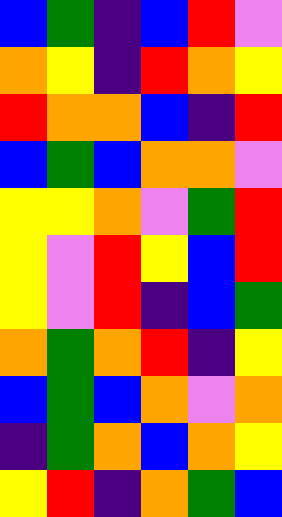[["blue", "green", "indigo", "blue", "red", "violet"], ["orange", "yellow", "indigo", "red", "orange", "yellow"], ["red", "orange", "orange", "blue", "indigo", "red"], ["blue", "green", "blue", "orange", "orange", "violet"], ["yellow", "yellow", "orange", "violet", "green", "red"], ["yellow", "violet", "red", "yellow", "blue", "red"], ["yellow", "violet", "red", "indigo", "blue", "green"], ["orange", "green", "orange", "red", "indigo", "yellow"], ["blue", "green", "blue", "orange", "violet", "orange"], ["indigo", "green", "orange", "blue", "orange", "yellow"], ["yellow", "red", "indigo", "orange", "green", "blue"]]